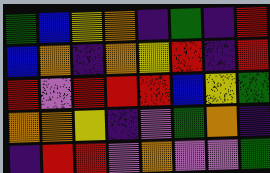[["green", "blue", "yellow", "orange", "indigo", "green", "indigo", "red"], ["blue", "orange", "indigo", "orange", "yellow", "red", "indigo", "red"], ["red", "violet", "red", "red", "red", "blue", "yellow", "green"], ["orange", "orange", "yellow", "indigo", "violet", "green", "orange", "indigo"], ["indigo", "red", "red", "violet", "orange", "violet", "violet", "green"]]